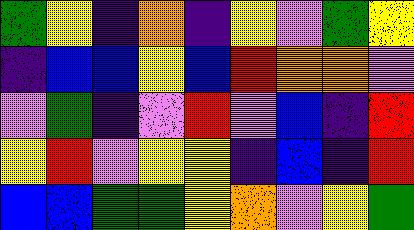[["green", "yellow", "indigo", "orange", "indigo", "yellow", "violet", "green", "yellow"], ["indigo", "blue", "blue", "yellow", "blue", "red", "orange", "orange", "violet"], ["violet", "green", "indigo", "violet", "red", "violet", "blue", "indigo", "red"], ["yellow", "red", "violet", "yellow", "yellow", "indigo", "blue", "indigo", "red"], ["blue", "blue", "green", "green", "yellow", "orange", "violet", "yellow", "green"]]